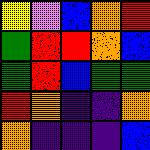[["yellow", "violet", "blue", "orange", "red"], ["green", "red", "red", "orange", "blue"], ["green", "red", "blue", "green", "green"], ["red", "orange", "indigo", "indigo", "orange"], ["orange", "indigo", "indigo", "indigo", "blue"]]